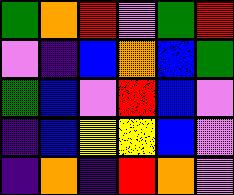[["green", "orange", "red", "violet", "green", "red"], ["violet", "indigo", "blue", "orange", "blue", "green"], ["green", "blue", "violet", "red", "blue", "violet"], ["indigo", "blue", "yellow", "yellow", "blue", "violet"], ["indigo", "orange", "indigo", "red", "orange", "violet"]]